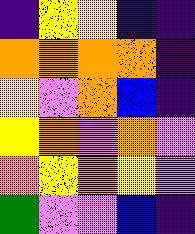[["indigo", "yellow", "yellow", "indigo", "indigo"], ["orange", "orange", "orange", "orange", "indigo"], ["yellow", "violet", "orange", "blue", "indigo"], ["yellow", "orange", "violet", "orange", "violet"], ["orange", "yellow", "orange", "yellow", "violet"], ["green", "violet", "violet", "blue", "indigo"]]